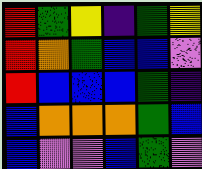[["red", "green", "yellow", "indigo", "green", "yellow"], ["red", "orange", "green", "blue", "blue", "violet"], ["red", "blue", "blue", "blue", "green", "indigo"], ["blue", "orange", "orange", "orange", "green", "blue"], ["blue", "violet", "violet", "blue", "green", "violet"]]